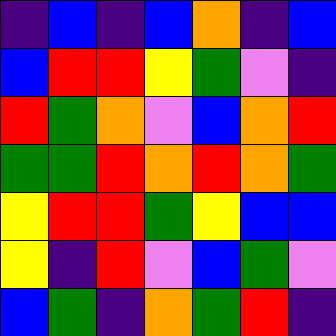[["indigo", "blue", "indigo", "blue", "orange", "indigo", "blue"], ["blue", "red", "red", "yellow", "green", "violet", "indigo"], ["red", "green", "orange", "violet", "blue", "orange", "red"], ["green", "green", "red", "orange", "red", "orange", "green"], ["yellow", "red", "red", "green", "yellow", "blue", "blue"], ["yellow", "indigo", "red", "violet", "blue", "green", "violet"], ["blue", "green", "indigo", "orange", "green", "red", "indigo"]]